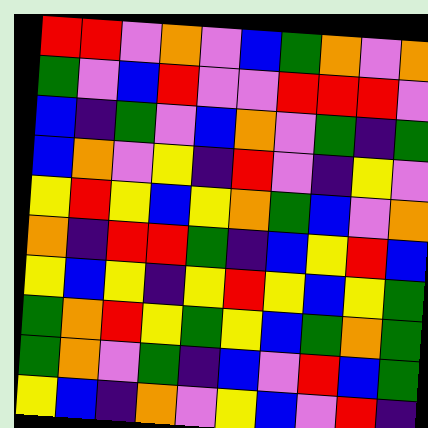[["red", "red", "violet", "orange", "violet", "blue", "green", "orange", "violet", "orange"], ["green", "violet", "blue", "red", "violet", "violet", "red", "red", "red", "violet"], ["blue", "indigo", "green", "violet", "blue", "orange", "violet", "green", "indigo", "green"], ["blue", "orange", "violet", "yellow", "indigo", "red", "violet", "indigo", "yellow", "violet"], ["yellow", "red", "yellow", "blue", "yellow", "orange", "green", "blue", "violet", "orange"], ["orange", "indigo", "red", "red", "green", "indigo", "blue", "yellow", "red", "blue"], ["yellow", "blue", "yellow", "indigo", "yellow", "red", "yellow", "blue", "yellow", "green"], ["green", "orange", "red", "yellow", "green", "yellow", "blue", "green", "orange", "green"], ["green", "orange", "violet", "green", "indigo", "blue", "violet", "red", "blue", "green"], ["yellow", "blue", "indigo", "orange", "violet", "yellow", "blue", "violet", "red", "indigo"]]